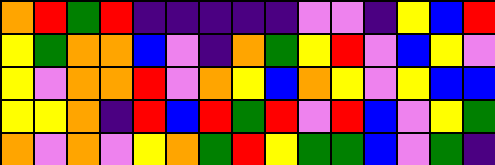[["orange", "red", "green", "red", "indigo", "indigo", "indigo", "indigo", "indigo", "violet", "violet", "indigo", "yellow", "blue", "red"], ["yellow", "green", "orange", "orange", "blue", "violet", "indigo", "orange", "green", "yellow", "red", "violet", "blue", "yellow", "violet"], ["yellow", "violet", "orange", "orange", "red", "violet", "orange", "yellow", "blue", "orange", "yellow", "violet", "yellow", "blue", "blue"], ["yellow", "yellow", "orange", "indigo", "red", "blue", "red", "green", "red", "violet", "red", "blue", "violet", "yellow", "green"], ["orange", "violet", "orange", "violet", "yellow", "orange", "green", "red", "yellow", "green", "green", "blue", "violet", "green", "indigo"]]